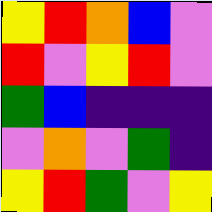[["yellow", "red", "orange", "blue", "violet"], ["red", "violet", "yellow", "red", "violet"], ["green", "blue", "indigo", "indigo", "indigo"], ["violet", "orange", "violet", "green", "indigo"], ["yellow", "red", "green", "violet", "yellow"]]